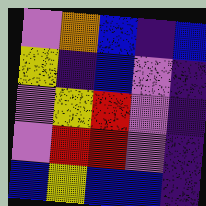[["violet", "orange", "blue", "indigo", "blue"], ["yellow", "indigo", "blue", "violet", "indigo"], ["violet", "yellow", "red", "violet", "indigo"], ["violet", "red", "red", "violet", "indigo"], ["blue", "yellow", "blue", "blue", "indigo"]]